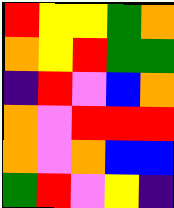[["red", "yellow", "yellow", "green", "orange"], ["orange", "yellow", "red", "green", "green"], ["indigo", "red", "violet", "blue", "orange"], ["orange", "violet", "red", "red", "red"], ["orange", "violet", "orange", "blue", "blue"], ["green", "red", "violet", "yellow", "indigo"]]